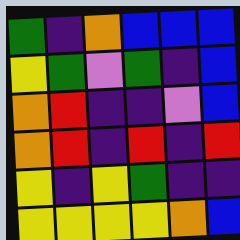[["green", "indigo", "orange", "blue", "blue", "blue"], ["yellow", "green", "violet", "green", "indigo", "blue"], ["orange", "red", "indigo", "indigo", "violet", "blue"], ["orange", "red", "indigo", "red", "indigo", "red"], ["yellow", "indigo", "yellow", "green", "indigo", "indigo"], ["yellow", "yellow", "yellow", "yellow", "orange", "blue"]]